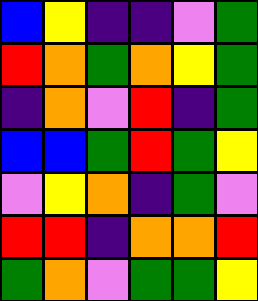[["blue", "yellow", "indigo", "indigo", "violet", "green"], ["red", "orange", "green", "orange", "yellow", "green"], ["indigo", "orange", "violet", "red", "indigo", "green"], ["blue", "blue", "green", "red", "green", "yellow"], ["violet", "yellow", "orange", "indigo", "green", "violet"], ["red", "red", "indigo", "orange", "orange", "red"], ["green", "orange", "violet", "green", "green", "yellow"]]